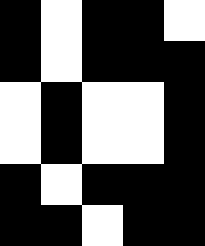[["black", "white", "black", "black", "white"], ["black", "white", "black", "black", "black"], ["white", "black", "white", "white", "black"], ["white", "black", "white", "white", "black"], ["black", "white", "black", "black", "black"], ["black", "black", "white", "black", "black"]]